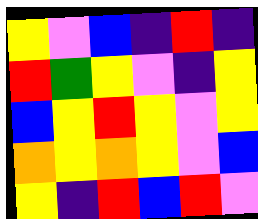[["yellow", "violet", "blue", "indigo", "red", "indigo"], ["red", "green", "yellow", "violet", "indigo", "yellow"], ["blue", "yellow", "red", "yellow", "violet", "yellow"], ["orange", "yellow", "orange", "yellow", "violet", "blue"], ["yellow", "indigo", "red", "blue", "red", "violet"]]